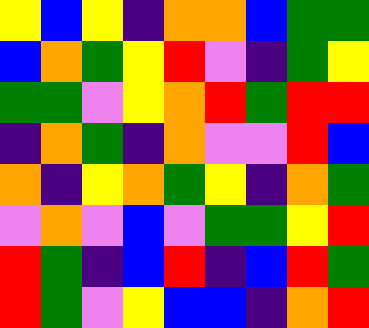[["yellow", "blue", "yellow", "indigo", "orange", "orange", "blue", "green", "green"], ["blue", "orange", "green", "yellow", "red", "violet", "indigo", "green", "yellow"], ["green", "green", "violet", "yellow", "orange", "red", "green", "red", "red"], ["indigo", "orange", "green", "indigo", "orange", "violet", "violet", "red", "blue"], ["orange", "indigo", "yellow", "orange", "green", "yellow", "indigo", "orange", "green"], ["violet", "orange", "violet", "blue", "violet", "green", "green", "yellow", "red"], ["red", "green", "indigo", "blue", "red", "indigo", "blue", "red", "green"], ["red", "green", "violet", "yellow", "blue", "blue", "indigo", "orange", "red"]]